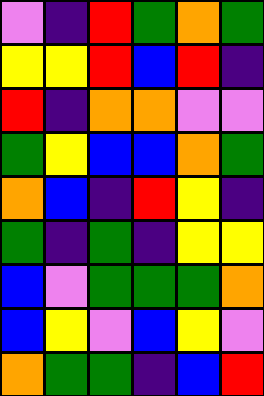[["violet", "indigo", "red", "green", "orange", "green"], ["yellow", "yellow", "red", "blue", "red", "indigo"], ["red", "indigo", "orange", "orange", "violet", "violet"], ["green", "yellow", "blue", "blue", "orange", "green"], ["orange", "blue", "indigo", "red", "yellow", "indigo"], ["green", "indigo", "green", "indigo", "yellow", "yellow"], ["blue", "violet", "green", "green", "green", "orange"], ["blue", "yellow", "violet", "blue", "yellow", "violet"], ["orange", "green", "green", "indigo", "blue", "red"]]